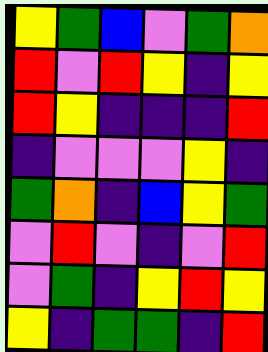[["yellow", "green", "blue", "violet", "green", "orange"], ["red", "violet", "red", "yellow", "indigo", "yellow"], ["red", "yellow", "indigo", "indigo", "indigo", "red"], ["indigo", "violet", "violet", "violet", "yellow", "indigo"], ["green", "orange", "indigo", "blue", "yellow", "green"], ["violet", "red", "violet", "indigo", "violet", "red"], ["violet", "green", "indigo", "yellow", "red", "yellow"], ["yellow", "indigo", "green", "green", "indigo", "red"]]